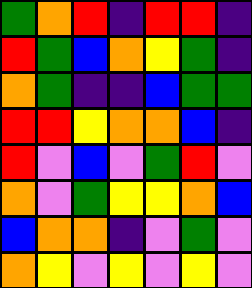[["green", "orange", "red", "indigo", "red", "red", "indigo"], ["red", "green", "blue", "orange", "yellow", "green", "indigo"], ["orange", "green", "indigo", "indigo", "blue", "green", "green"], ["red", "red", "yellow", "orange", "orange", "blue", "indigo"], ["red", "violet", "blue", "violet", "green", "red", "violet"], ["orange", "violet", "green", "yellow", "yellow", "orange", "blue"], ["blue", "orange", "orange", "indigo", "violet", "green", "violet"], ["orange", "yellow", "violet", "yellow", "violet", "yellow", "violet"]]